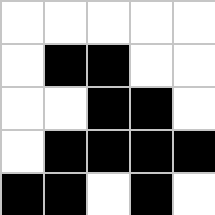[["white", "white", "white", "white", "white"], ["white", "black", "black", "white", "white"], ["white", "white", "black", "black", "white"], ["white", "black", "black", "black", "black"], ["black", "black", "white", "black", "white"]]